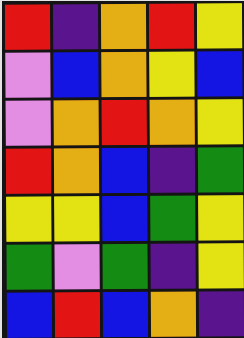[["red", "indigo", "orange", "red", "yellow"], ["violet", "blue", "orange", "yellow", "blue"], ["violet", "orange", "red", "orange", "yellow"], ["red", "orange", "blue", "indigo", "green"], ["yellow", "yellow", "blue", "green", "yellow"], ["green", "violet", "green", "indigo", "yellow"], ["blue", "red", "blue", "orange", "indigo"]]